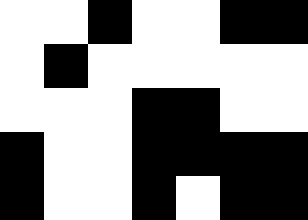[["white", "white", "black", "white", "white", "black", "black"], ["white", "black", "white", "white", "white", "white", "white"], ["white", "white", "white", "black", "black", "white", "white"], ["black", "white", "white", "black", "black", "black", "black"], ["black", "white", "white", "black", "white", "black", "black"]]